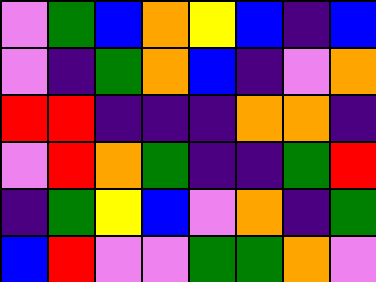[["violet", "green", "blue", "orange", "yellow", "blue", "indigo", "blue"], ["violet", "indigo", "green", "orange", "blue", "indigo", "violet", "orange"], ["red", "red", "indigo", "indigo", "indigo", "orange", "orange", "indigo"], ["violet", "red", "orange", "green", "indigo", "indigo", "green", "red"], ["indigo", "green", "yellow", "blue", "violet", "orange", "indigo", "green"], ["blue", "red", "violet", "violet", "green", "green", "orange", "violet"]]